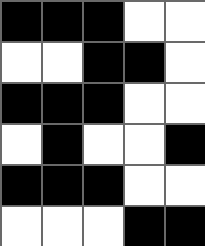[["black", "black", "black", "white", "white"], ["white", "white", "black", "black", "white"], ["black", "black", "black", "white", "white"], ["white", "black", "white", "white", "black"], ["black", "black", "black", "white", "white"], ["white", "white", "white", "black", "black"]]